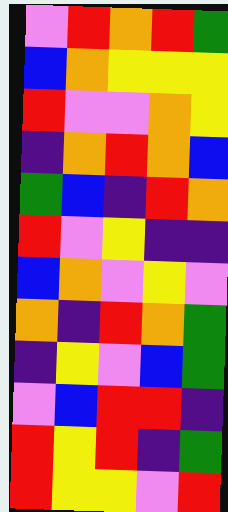[["violet", "red", "orange", "red", "green"], ["blue", "orange", "yellow", "yellow", "yellow"], ["red", "violet", "violet", "orange", "yellow"], ["indigo", "orange", "red", "orange", "blue"], ["green", "blue", "indigo", "red", "orange"], ["red", "violet", "yellow", "indigo", "indigo"], ["blue", "orange", "violet", "yellow", "violet"], ["orange", "indigo", "red", "orange", "green"], ["indigo", "yellow", "violet", "blue", "green"], ["violet", "blue", "red", "red", "indigo"], ["red", "yellow", "red", "indigo", "green"], ["red", "yellow", "yellow", "violet", "red"]]